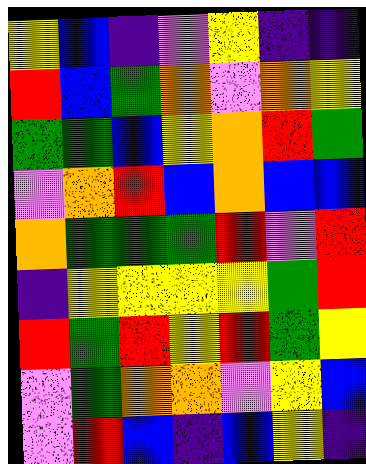[["yellow", "blue", "indigo", "violet", "yellow", "indigo", "indigo"], ["red", "blue", "green", "orange", "violet", "orange", "yellow"], ["green", "green", "blue", "yellow", "orange", "red", "green"], ["violet", "orange", "red", "blue", "orange", "blue", "blue"], ["orange", "green", "green", "green", "red", "violet", "red"], ["indigo", "yellow", "yellow", "yellow", "yellow", "green", "red"], ["red", "green", "red", "yellow", "red", "green", "yellow"], ["violet", "green", "orange", "orange", "violet", "yellow", "blue"], ["violet", "red", "blue", "indigo", "blue", "yellow", "indigo"]]